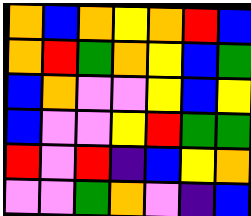[["orange", "blue", "orange", "yellow", "orange", "red", "blue"], ["orange", "red", "green", "orange", "yellow", "blue", "green"], ["blue", "orange", "violet", "violet", "yellow", "blue", "yellow"], ["blue", "violet", "violet", "yellow", "red", "green", "green"], ["red", "violet", "red", "indigo", "blue", "yellow", "orange"], ["violet", "violet", "green", "orange", "violet", "indigo", "blue"]]